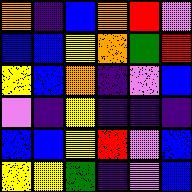[["orange", "indigo", "blue", "orange", "red", "violet"], ["blue", "blue", "yellow", "orange", "green", "red"], ["yellow", "blue", "orange", "indigo", "violet", "blue"], ["violet", "indigo", "yellow", "indigo", "indigo", "indigo"], ["blue", "blue", "yellow", "red", "violet", "blue"], ["yellow", "yellow", "green", "indigo", "violet", "blue"]]